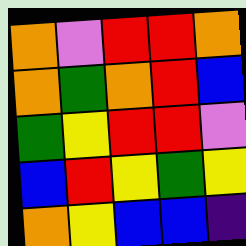[["orange", "violet", "red", "red", "orange"], ["orange", "green", "orange", "red", "blue"], ["green", "yellow", "red", "red", "violet"], ["blue", "red", "yellow", "green", "yellow"], ["orange", "yellow", "blue", "blue", "indigo"]]